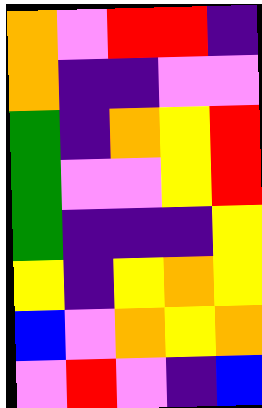[["orange", "violet", "red", "red", "indigo"], ["orange", "indigo", "indigo", "violet", "violet"], ["green", "indigo", "orange", "yellow", "red"], ["green", "violet", "violet", "yellow", "red"], ["green", "indigo", "indigo", "indigo", "yellow"], ["yellow", "indigo", "yellow", "orange", "yellow"], ["blue", "violet", "orange", "yellow", "orange"], ["violet", "red", "violet", "indigo", "blue"]]